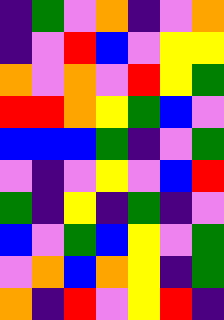[["indigo", "green", "violet", "orange", "indigo", "violet", "orange"], ["indigo", "violet", "red", "blue", "violet", "yellow", "yellow"], ["orange", "violet", "orange", "violet", "red", "yellow", "green"], ["red", "red", "orange", "yellow", "green", "blue", "violet"], ["blue", "blue", "blue", "green", "indigo", "violet", "green"], ["violet", "indigo", "violet", "yellow", "violet", "blue", "red"], ["green", "indigo", "yellow", "indigo", "green", "indigo", "violet"], ["blue", "violet", "green", "blue", "yellow", "violet", "green"], ["violet", "orange", "blue", "orange", "yellow", "indigo", "green"], ["orange", "indigo", "red", "violet", "yellow", "red", "indigo"]]